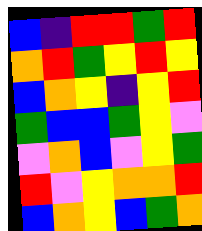[["blue", "indigo", "red", "red", "green", "red"], ["orange", "red", "green", "yellow", "red", "yellow"], ["blue", "orange", "yellow", "indigo", "yellow", "red"], ["green", "blue", "blue", "green", "yellow", "violet"], ["violet", "orange", "blue", "violet", "yellow", "green"], ["red", "violet", "yellow", "orange", "orange", "red"], ["blue", "orange", "yellow", "blue", "green", "orange"]]